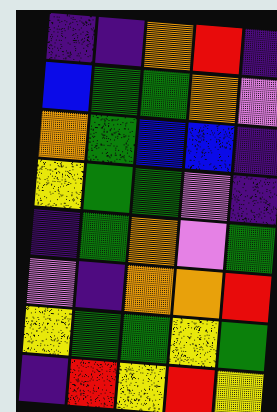[["indigo", "indigo", "orange", "red", "indigo"], ["blue", "green", "green", "orange", "violet"], ["orange", "green", "blue", "blue", "indigo"], ["yellow", "green", "green", "violet", "indigo"], ["indigo", "green", "orange", "violet", "green"], ["violet", "indigo", "orange", "orange", "red"], ["yellow", "green", "green", "yellow", "green"], ["indigo", "red", "yellow", "red", "yellow"]]